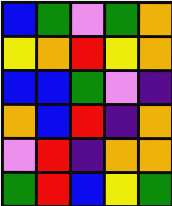[["blue", "green", "violet", "green", "orange"], ["yellow", "orange", "red", "yellow", "orange"], ["blue", "blue", "green", "violet", "indigo"], ["orange", "blue", "red", "indigo", "orange"], ["violet", "red", "indigo", "orange", "orange"], ["green", "red", "blue", "yellow", "green"]]